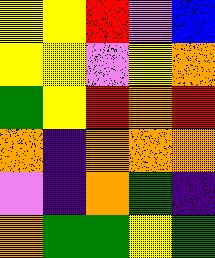[["yellow", "yellow", "red", "violet", "blue"], ["yellow", "yellow", "violet", "yellow", "orange"], ["green", "yellow", "red", "orange", "red"], ["orange", "indigo", "orange", "orange", "orange"], ["violet", "indigo", "orange", "green", "indigo"], ["orange", "green", "green", "yellow", "green"]]